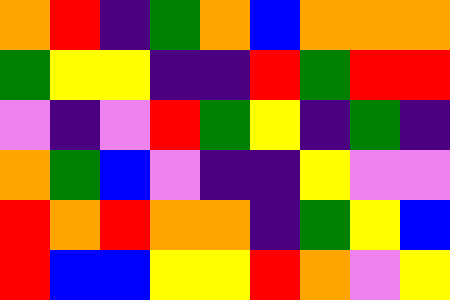[["orange", "red", "indigo", "green", "orange", "blue", "orange", "orange", "orange"], ["green", "yellow", "yellow", "indigo", "indigo", "red", "green", "red", "red"], ["violet", "indigo", "violet", "red", "green", "yellow", "indigo", "green", "indigo"], ["orange", "green", "blue", "violet", "indigo", "indigo", "yellow", "violet", "violet"], ["red", "orange", "red", "orange", "orange", "indigo", "green", "yellow", "blue"], ["red", "blue", "blue", "yellow", "yellow", "red", "orange", "violet", "yellow"]]